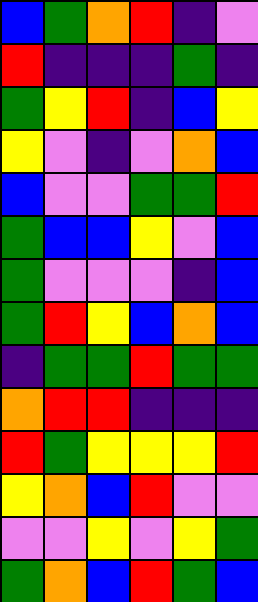[["blue", "green", "orange", "red", "indigo", "violet"], ["red", "indigo", "indigo", "indigo", "green", "indigo"], ["green", "yellow", "red", "indigo", "blue", "yellow"], ["yellow", "violet", "indigo", "violet", "orange", "blue"], ["blue", "violet", "violet", "green", "green", "red"], ["green", "blue", "blue", "yellow", "violet", "blue"], ["green", "violet", "violet", "violet", "indigo", "blue"], ["green", "red", "yellow", "blue", "orange", "blue"], ["indigo", "green", "green", "red", "green", "green"], ["orange", "red", "red", "indigo", "indigo", "indigo"], ["red", "green", "yellow", "yellow", "yellow", "red"], ["yellow", "orange", "blue", "red", "violet", "violet"], ["violet", "violet", "yellow", "violet", "yellow", "green"], ["green", "orange", "blue", "red", "green", "blue"]]